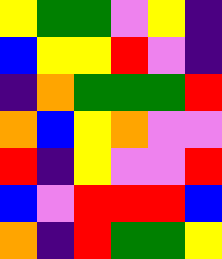[["yellow", "green", "green", "violet", "yellow", "indigo"], ["blue", "yellow", "yellow", "red", "violet", "indigo"], ["indigo", "orange", "green", "green", "green", "red"], ["orange", "blue", "yellow", "orange", "violet", "violet"], ["red", "indigo", "yellow", "violet", "violet", "red"], ["blue", "violet", "red", "red", "red", "blue"], ["orange", "indigo", "red", "green", "green", "yellow"]]